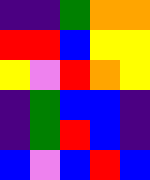[["indigo", "indigo", "green", "orange", "orange"], ["red", "red", "blue", "yellow", "yellow"], ["yellow", "violet", "red", "orange", "yellow"], ["indigo", "green", "blue", "blue", "indigo"], ["indigo", "green", "red", "blue", "indigo"], ["blue", "violet", "blue", "red", "blue"]]